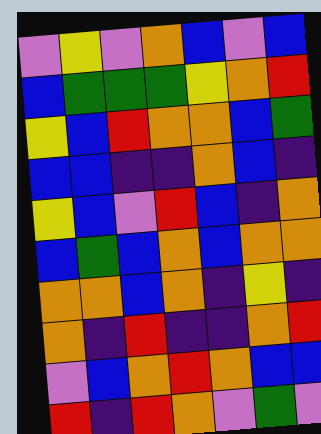[["violet", "yellow", "violet", "orange", "blue", "violet", "blue"], ["blue", "green", "green", "green", "yellow", "orange", "red"], ["yellow", "blue", "red", "orange", "orange", "blue", "green"], ["blue", "blue", "indigo", "indigo", "orange", "blue", "indigo"], ["yellow", "blue", "violet", "red", "blue", "indigo", "orange"], ["blue", "green", "blue", "orange", "blue", "orange", "orange"], ["orange", "orange", "blue", "orange", "indigo", "yellow", "indigo"], ["orange", "indigo", "red", "indigo", "indigo", "orange", "red"], ["violet", "blue", "orange", "red", "orange", "blue", "blue"], ["red", "indigo", "red", "orange", "violet", "green", "violet"]]